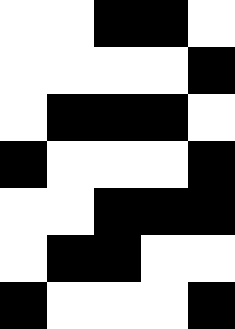[["white", "white", "black", "black", "white"], ["white", "white", "white", "white", "black"], ["white", "black", "black", "black", "white"], ["black", "white", "white", "white", "black"], ["white", "white", "black", "black", "black"], ["white", "black", "black", "white", "white"], ["black", "white", "white", "white", "black"]]